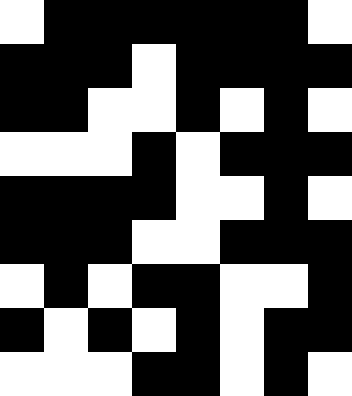[["white", "black", "black", "black", "black", "black", "black", "white"], ["black", "black", "black", "white", "black", "black", "black", "black"], ["black", "black", "white", "white", "black", "white", "black", "white"], ["white", "white", "white", "black", "white", "black", "black", "black"], ["black", "black", "black", "black", "white", "white", "black", "white"], ["black", "black", "black", "white", "white", "black", "black", "black"], ["white", "black", "white", "black", "black", "white", "white", "black"], ["black", "white", "black", "white", "black", "white", "black", "black"], ["white", "white", "white", "black", "black", "white", "black", "white"]]